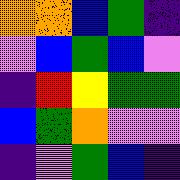[["orange", "orange", "blue", "green", "indigo"], ["violet", "blue", "green", "blue", "violet"], ["indigo", "red", "yellow", "green", "green"], ["blue", "green", "orange", "violet", "violet"], ["indigo", "violet", "green", "blue", "indigo"]]